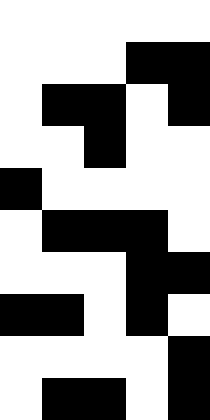[["white", "white", "white", "white", "white"], ["white", "white", "white", "black", "black"], ["white", "black", "black", "white", "black"], ["white", "white", "black", "white", "white"], ["black", "white", "white", "white", "white"], ["white", "black", "black", "black", "white"], ["white", "white", "white", "black", "black"], ["black", "black", "white", "black", "white"], ["white", "white", "white", "white", "black"], ["white", "black", "black", "white", "black"]]